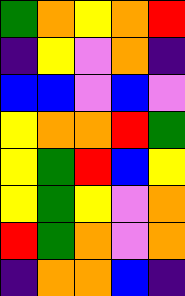[["green", "orange", "yellow", "orange", "red"], ["indigo", "yellow", "violet", "orange", "indigo"], ["blue", "blue", "violet", "blue", "violet"], ["yellow", "orange", "orange", "red", "green"], ["yellow", "green", "red", "blue", "yellow"], ["yellow", "green", "yellow", "violet", "orange"], ["red", "green", "orange", "violet", "orange"], ["indigo", "orange", "orange", "blue", "indigo"]]